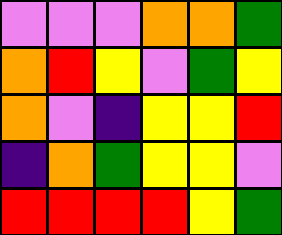[["violet", "violet", "violet", "orange", "orange", "green"], ["orange", "red", "yellow", "violet", "green", "yellow"], ["orange", "violet", "indigo", "yellow", "yellow", "red"], ["indigo", "orange", "green", "yellow", "yellow", "violet"], ["red", "red", "red", "red", "yellow", "green"]]